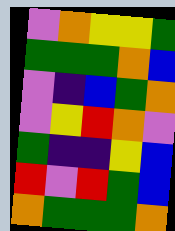[["violet", "orange", "yellow", "yellow", "green"], ["green", "green", "green", "orange", "blue"], ["violet", "indigo", "blue", "green", "orange"], ["violet", "yellow", "red", "orange", "violet"], ["green", "indigo", "indigo", "yellow", "blue"], ["red", "violet", "red", "green", "blue"], ["orange", "green", "green", "green", "orange"]]